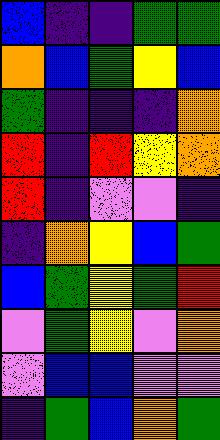[["blue", "indigo", "indigo", "green", "green"], ["orange", "blue", "green", "yellow", "blue"], ["green", "indigo", "indigo", "indigo", "orange"], ["red", "indigo", "red", "yellow", "orange"], ["red", "indigo", "violet", "violet", "indigo"], ["indigo", "orange", "yellow", "blue", "green"], ["blue", "green", "yellow", "green", "red"], ["violet", "green", "yellow", "violet", "orange"], ["violet", "blue", "blue", "violet", "violet"], ["indigo", "green", "blue", "orange", "green"]]